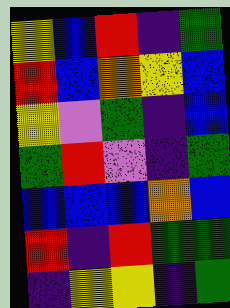[["yellow", "blue", "red", "indigo", "green"], ["red", "blue", "orange", "yellow", "blue"], ["yellow", "violet", "green", "indigo", "blue"], ["green", "red", "violet", "indigo", "green"], ["blue", "blue", "blue", "orange", "blue"], ["red", "indigo", "red", "green", "green"], ["indigo", "yellow", "yellow", "indigo", "green"]]